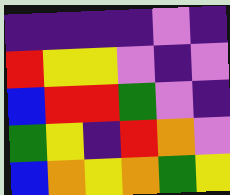[["indigo", "indigo", "indigo", "indigo", "violet", "indigo"], ["red", "yellow", "yellow", "violet", "indigo", "violet"], ["blue", "red", "red", "green", "violet", "indigo"], ["green", "yellow", "indigo", "red", "orange", "violet"], ["blue", "orange", "yellow", "orange", "green", "yellow"]]